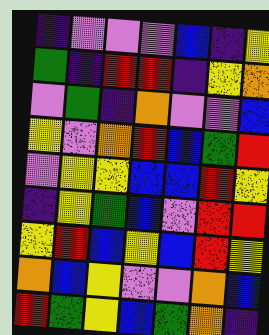[["indigo", "violet", "violet", "violet", "blue", "indigo", "yellow"], ["green", "indigo", "red", "red", "indigo", "yellow", "orange"], ["violet", "green", "indigo", "orange", "violet", "violet", "blue"], ["yellow", "violet", "orange", "red", "blue", "green", "red"], ["violet", "yellow", "yellow", "blue", "blue", "red", "yellow"], ["indigo", "yellow", "green", "blue", "violet", "red", "red"], ["yellow", "red", "blue", "yellow", "blue", "red", "yellow"], ["orange", "blue", "yellow", "violet", "violet", "orange", "blue"], ["red", "green", "yellow", "blue", "green", "orange", "indigo"]]